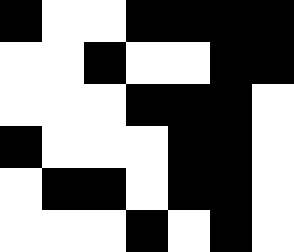[["black", "white", "white", "black", "black", "black", "black"], ["white", "white", "black", "white", "white", "black", "black"], ["white", "white", "white", "black", "black", "black", "white"], ["black", "white", "white", "white", "black", "black", "white"], ["white", "black", "black", "white", "black", "black", "white"], ["white", "white", "white", "black", "white", "black", "white"]]